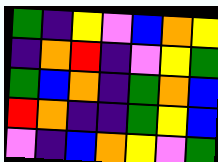[["green", "indigo", "yellow", "violet", "blue", "orange", "yellow"], ["indigo", "orange", "red", "indigo", "violet", "yellow", "green"], ["green", "blue", "orange", "indigo", "green", "orange", "blue"], ["red", "orange", "indigo", "indigo", "green", "yellow", "blue"], ["violet", "indigo", "blue", "orange", "yellow", "violet", "green"]]